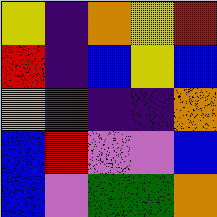[["yellow", "indigo", "orange", "yellow", "red"], ["red", "indigo", "blue", "yellow", "blue"], ["yellow", "green", "indigo", "indigo", "orange"], ["blue", "red", "violet", "violet", "blue"], ["blue", "violet", "green", "green", "orange"]]